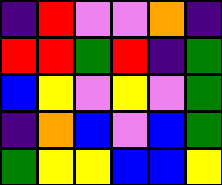[["indigo", "red", "violet", "violet", "orange", "indigo"], ["red", "red", "green", "red", "indigo", "green"], ["blue", "yellow", "violet", "yellow", "violet", "green"], ["indigo", "orange", "blue", "violet", "blue", "green"], ["green", "yellow", "yellow", "blue", "blue", "yellow"]]